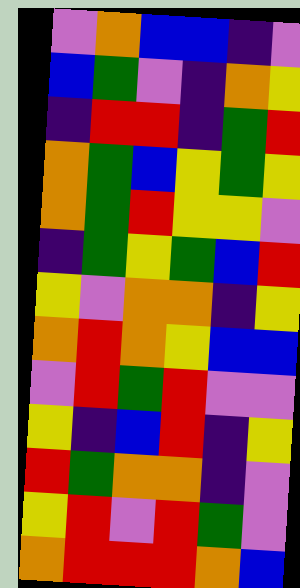[["violet", "orange", "blue", "blue", "indigo", "violet"], ["blue", "green", "violet", "indigo", "orange", "yellow"], ["indigo", "red", "red", "indigo", "green", "red"], ["orange", "green", "blue", "yellow", "green", "yellow"], ["orange", "green", "red", "yellow", "yellow", "violet"], ["indigo", "green", "yellow", "green", "blue", "red"], ["yellow", "violet", "orange", "orange", "indigo", "yellow"], ["orange", "red", "orange", "yellow", "blue", "blue"], ["violet", "red", "green", "red", "violet", "violet"], ["yellow", "indigo", "blue", "red", "indigo", "yellow"], ["red", "green", "orange", "orange", "indigo", "violet"], ["yellow", "red", "violet", "red", "green", "violet"], ["orange", "red", "red", "red", "orange", "blue"]]